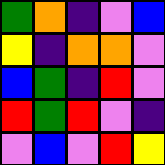[["green", "orange", "indigo", "violet", "blue"], ["yellow", "indigo", "orange", "orange", "violet"], ["blue", "green", "indigo", "red", "violet"], ["red", "green", "red", "violet", "indigo"], ["violet", "blue", "violet", "red", "yellow"]]